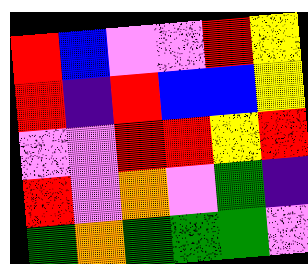[["red", "blue", "violet", "violet", "red", "yellow"], ["red", "indigo", "red", "blue", "blue", "yellow"], ["violet", "violet", "red", "red", "yellow", "red"], ["red", "violet", "orange", "violet", "green", "indigo"], ["green", "orange", "green", "green", "green", "violet"]]